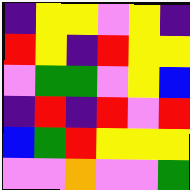[["indigo", "yellow", "yellow", "violet", "yellow", "indigo"], ["red", "yellow", "indigo", "red", "yellow", "yellow"], ["violet", "green", "green", "violet", "yellow", "blue"], ["indigo", "red", "indigo", "red", "violet", "red"], ["blue", "green", "red", "yellow", "yellow", "yellow"], ["violet", "violet", "orange", "violet", "violet", "green"]]